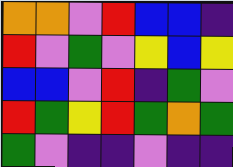[["orange", "orange", "violet", "red", "blue", "blue", "indigo"], ["red", "violet", "green", "violet", "yellow", "blue", "yellow"], ["blue", "blue", "violet", "red", "indigo", "green", "violet"], ["red", "green", "yellow", "red", "green", "orange", "green"], ["green", "violet", "indigo", "indigo", "violet", "indigo", "indigo"]]